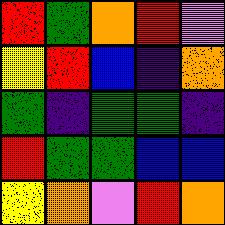[["red", "green", "orange", "red", "violet"], ["yellow", "red", "blue", "indigo", "orange"], ["green", "indigo", "green", "green", "indigo"], ["red", "green", "green", "blue", "blue"], ["yellow", "orange", "violet", "red", "orange"]]